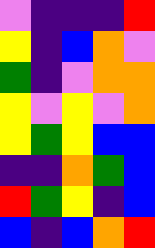[["violet", "indigo", "indigo", "indigo", "red"], ["yellow", "indigo", "blue", "orange", "violet"], ["green", "indigo", "violet", "orange", "orange"], ["yellow", "violet", "yellow", "violet", "orange"], ["yellow", "green", "yellow", "blue", "blue"], ["indigo", "indigo", "orange", "green", "blue"], ["red", "green", "yellow", "indigo", "blue"], ["blue", "indigo", "blue", "orange", "red"]]